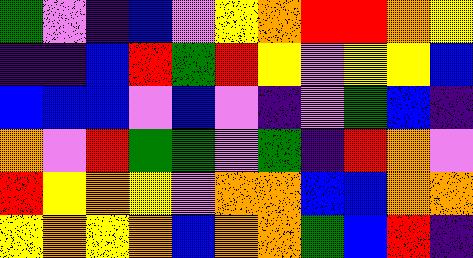[["green", "violet", "indigo", "blue", "violet", "yellow", "orange", "red", "red", "orange", "yellow"], ["indigo", "indigo", "blue", "red", "green", "red", "yellow", "violet", "yellow", "yellow", "blue"], ["blue", "blue", "blue", "violet", "blue", "violet", "indigo", "violet", "green", "blue", "indigo"], ["orange", "violet", "red", "green", "green", "violet", "green", "indigo", "red", "orange", "violet"], ["red", "yellow", "orange", "yellow", "violet", "orange", "orange", "blue", "blue", "orange", "orange"], ["yellow", "orange", "yellow", "orange", "blue", "orange", "orange", "green", "blue", "red", "indigo"]]